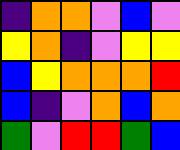[["indigo", "orange", "orange", "violet", "blue", "violet"], ["yellow", "orange", "indigo", "violet", "yellow", "yellow"], ["blue", "yellow", "orange", "orange", "orange", "red"], ["blue", "indigo", "violet", "orange", "blue", "orange"], ["green", "violet", "red", "red", "green", "blue"]]